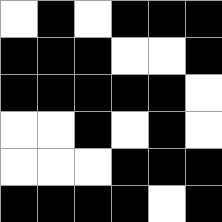[["white", "black", "white", "black", "black", "black"], ["black", "black", "black", "white", "white", "black"], ["black", "black", "black", "black", "black", "white"], ["white", "white", "black", "white", "black", "white"], ["white", "white", "white", "black", "black", "black"], ["black", "black", "black", "black", "white", "black"]]